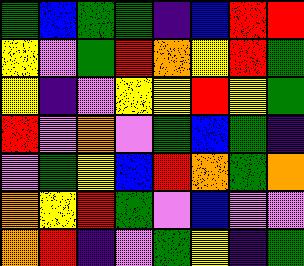[["green", "blue", "green", "green", "indigo", "blue", "red", "red"], ["yellow", "violet", "green", "red", "orange", "yellow", "red", "green"], ["yellow", "indigo", "violet", "yellow", "yellow", "red", "yellow", "green"], ["red", "violet", "orange", "violet", "green", "blue", "green", "indigo"], ["violet", "green", "yellow", "blue", "red", "orange", "green", "orange"], ["orange", "yellow", "red", "green", "violet", "blue", "violet", "violet"], ["orange", "red", "indigo", "violet", "green", "yellow", "indigo", "green"]]